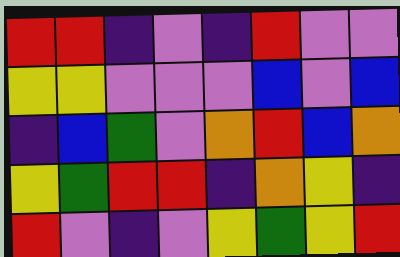[["red", "red", "indigo", "violet", "indigo", "red", "violet", "violet"], ["yellow", "yellow", "violet", "violet", "violet", "blue", "violet", "blue"], ["indigo", "blue", "green", "violet", "orange", "red", "blue", "orange"], ["yellow", "green", "red", "red", "indigo", "orange", "yellow", "indigo"], ["red", "violet", "indigo", "violet", "yellow", "green", "yellow", "red"]]